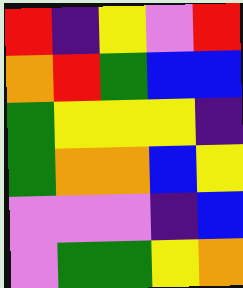[["red", "indigo", "yellow", "violet", "red"], ["orange", "red", "green", "blue", "blue"], ["green", "yellow", "yellow", "yellow", "indigo"], ["green", "orange", "orange", "blue", "yellow"], ["violet", "violet", "violet", "indigo", "blue"], ["violet", "green", "green", "yellow", "orange"]]